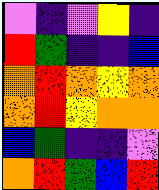[["violet", "indigo", "violet", "yellow", "indigo"], ["red", "green", "indigo", "indigo", "blue"], ["orange", "red", "orange", "yellow", "orange"], ["orange", "red", "yellow", "orange", "orange"], ["blue", "green", "indigo", "indigo", "violet"], ["orange", "red", "green", "blue", "red"]]